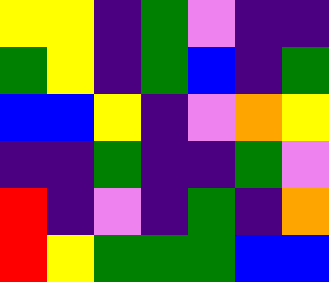[["yellow", "yellow", "indigo", "green", "violet", "indigo", "indigo"], ["green", "yellow", "indigo", "green", "blue", "indigo", "green"], ["blue", "blue", "yellow", "indigo", "violet", "orange", "yellow"], ["indigo", "indigo", "green", "indigo", "indigo", "green", "violet"], ["red", "indigo", "violet", "indigo", "green", "indigo", "orange"], ["red", "yellow", "green", "green", "green", "blue", "blue"]]